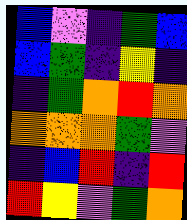[["blue", "violet", "indigo", "green", "blue"], ["blue", "green", "indigo", "yellow", "indigo"], ["indigo", "green", "orange", "red", "orange"], ["orange", "orange", "orange", "green", "violet"], ["indigo", "blue", "red", "indigo", "red"], ["red", "yellow", "violet", "green", "orange"]]